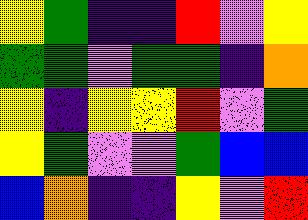[["yellow", "green", "indigo", "indigo", "red", "violet", "yellow"], ["green", "green", "violet", "green", "green", "indigo", "orange"], ["yellow", "indigo", "yellow", "yellow", "red", "violet", "green"], ["yellow", "green", "violet", "violet", "green", "blue", "blue"], ["blue", "orange", "indigo", "indigo", "yellow", "violet", "red"]]